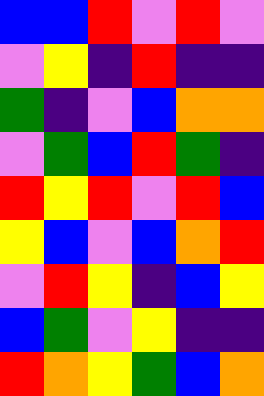[["blue", "blue", "red", "violet", "red", "violet"], ["violet", "yellow", "indigo", "red", "indigo", "indigo"], ["green", "indigo", "violet", "blue", "orange", "orange"], ["violet", "green", "blue", "red", "green", "indigo"], ["red", "yellow", "red", "violet", "red", "blue"], ["yellow", "blue", "violet", "blue", "orange", "red"], ["violet", "red", "yellow", "indigo", "blue", "yellow"], ["blue", "green", "violet", "yellow", "indigo", "indigo"], ["red", "orange", "yellow", "green", "blue", "orange"]]